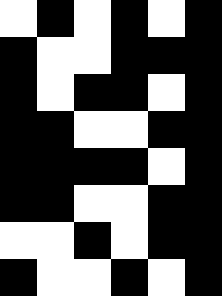[["white", "black", "white", "black", "white", "black"], ["black", "white", "white", "black", "black", "black"], ["black", "white", "black", "black", "white", "black"], ["black", "black", "white", "white", "black", "black"], ["black", "black", "black", "black", "white", "black"], ["black", "black", "white", "white", "black", "black"], ["white", "white", "black", "white", "black", "black"], ["black", "white", "white", "black", "white", "black"]]